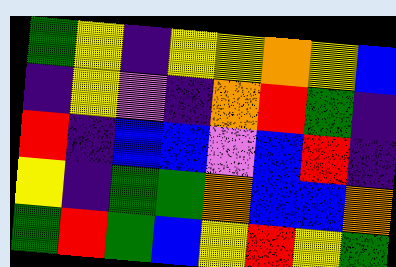[["green", "yellow", "indigo", "yellow", "yellow", "orange", "yellow", "blue"], ["indigo", "yellow", "violet", "indigo", "orange", "red", "green", "indigo"], ["red", "indigo", "blue", "blue", "violet", "blue", "red", "indigo"], ["yellow", "indigo", "green", "green", "orange", "blue", "blue", "orange"], ["green", "red", "green", "blue", "yellow", "red", "yellow", "green"]]